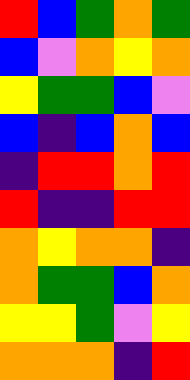[["red", "blue", "green", "orange", "green"], ["blue", "violet", "orange", "yellow", "orange"], ["yellow", "green", "green", "blue", "violet"], ["blue", "indigo", "blue", "orange", "blue"], ["indigo", "red", "red", "orange", "red"], ["red", "indigo", "indigo", "red", "red"], ["orange", "yellow", "orange", "orange", "indigo"], ["orange", "green", "green", "blue", "orange"], ["yellow", "yellow", "green", "violet", "yellow"], ["orange", "orange", "orange", "indigo", "red"]]